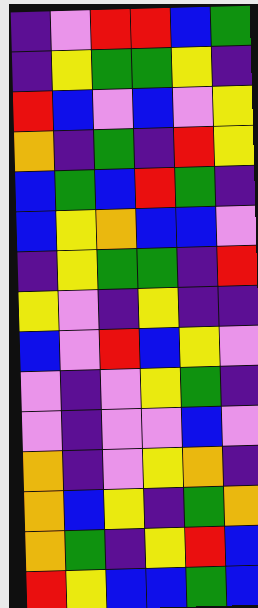[["indigo", "violet", "red", "red", "blue", "green"], ["indigo", "yellow", "green", "green", "yellow", "indigo"], ["red", "blue", "violet", "blue", "violet", "yellow"], ["orange", "indigo", "green", "indigo", "red", "yellow"], ["blue", "green", "blue", "red", "green", "indigo"], ["blue", "yellow", "orange", "blue", "blue", "violet"], ["indigo", "yellow", "green", "green", "indigo", "red"], ["yellow", "violet", "indigo", "yellow", "indigo", "indigo"], ["blue", "violet", "red", "blue", "yellow", "violet"], ["violet", "indigo", "violet", "yellow", "green", "indigo"], ["violet", "indigo", "violet", "violet", "blue", "violet"], ["orange", "indigo", "violet", "yellow", "orange", "indigo"], ["orange", "blue", "yellow", "indigo", "green", "orange"], ["orange", "green", "indigo", "yellow", "red", "blue"], ["red", "yellow", "blue", "blue", "green", "blue"]]